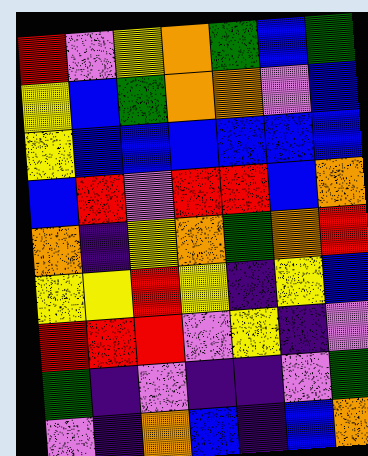[["red", "violet", "yellow", "orange", "green", "blue", "green"], ["yellow", "blue", "green", "orange", "orange", "violet", "blue"], ["yellow", "blue", "blue", "blue", "blue", "blue", "blue"], ["blue", "red", "violet", "red", "red", "blue", "orange"], ["orange", "indigo", "yellow", "orange", "green", "orange", "red"], ["yellow", "yellow", "red", "yellow", "indigo", "yellow", "blue"], ["red", "red", "red", "violet", "yellow", "indigo", "violet"], ["green", "indigo", "violet", "indigo", "indigo", "violet", "green"], ["violet", "indigo", "orange", "blue", "indigo", "blue", "orange"]]